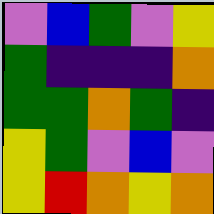[["violet", "blue", "green", "violet", "yellow"], ["green", "indigo", "indigo", "indigo", "orange"], ["green", "green", "orange", "green", "indigo"], ["yellow", "green", "violet", "blue", "violet"], ["yellow", "red", "orange", "yellow", "orange"]]